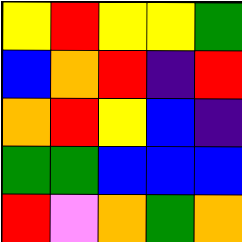[["yellow", "red", "yellow", "yellow", "green"], ["blue", "orange", "red", "indigo", "red"], ["orange", "red", "yellow", "blue", "indigo"], ["green", "green", "blue", "blue", "blue"], ["red", "violet", "orange", "green", "orange"]]